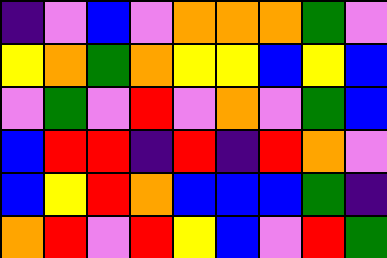[["indigo", "violet", "blue", "violet", "orange", "orange", "orange", "green", "violet"], ["yellow", "orange", "green", "orange", "yellow", "yellow", "blue", "yellow", "blue"], ["violet", "green", "violet", "red", "violet", "orange", "violet", "green", "blue"], ["blue", "red", "red", "indigo", "red", "indigo", "red", "orange", "violet"], ["blue", "yellow", "red", "orange", "blue", "blue", "blue", "green", "indigo"], ["orange", "red", "violet", "red", "yellow", "blue", "violet", "red", "green"]]